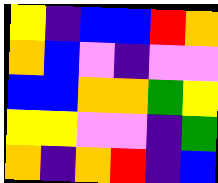[["yellow", "indigo", "blue", "blue", "red", "orange"], ["orange", "blue", "violet", "indigo", "violet", "violet"], ["blue", "blue", "orange", "orange", "green", "yellow"], ["yellow", "yellow", "violet", "violet", "indigo", "green"], ["orange", "indigo", "orange", "red", "indigo", "blue"]]